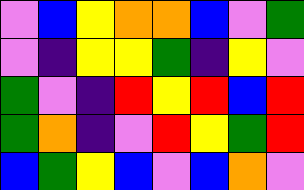[["violet", "blue", "yellow", "orange", "orange", "blue", "violet", "green"], ["violet", "indigo", "yellow", "yellow", "green", "indigo", "yellow", "violet"], ["green", "violet", "indigo", "red", "yellow", "red", "blue", "red"], ["green", "orange", "indigo", "violet", "red", "yellow", "green", "red"], ["blue", "green", "yellow", "blue", "violet", "blue", "orange", "violet"]]